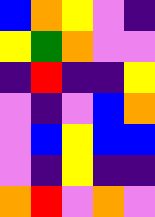[["blue", "orange", "yellow", "violet", "indigo"], ["yellow", "green", "orange", "violet", "violet"], ["indigo", "red", "indigo", "indigo", "yellow"], ["violet", "indigo", "violet", "blue", "orange"], ["violet", "blue", "yellow", "blue", "blue"], ["violet", "indigo", "yellow", "indigo", "indigo"], ["orange", "red", "violet", "orange", "violet"]]